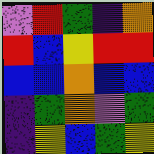[["violet", "red", "green", "indigo", "orange"], ["red", "blue", "yellow", "red", "red"], ["blue", "blue", "orange", "blue", "blue"], ["indigo", "green", "orange", "violet", "green"], ["indigo", "yellow", "blue", "green", "yellow"]]